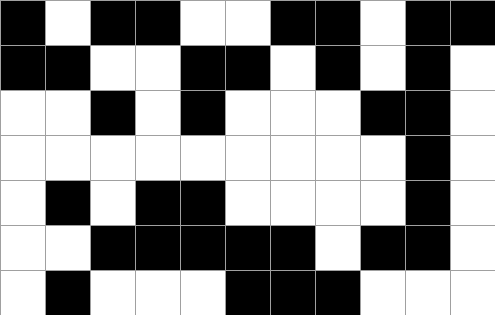[["black", "white", "black", "black", "white", "white", "black", "black", "white", "black", "black"], ["black", "black", "white", "white", "black", "black", "white", "black", "white", "black", "white"], ["white", "white", "black", "white", "black", "white", "white", "white", "black", "black", "white"], ["white", "white", "white", "white", "white", "white", "white", "white", "white", "black", "white"], ["white", "black", "white", "black", "black", "white", "white", "white", "white", "black", "white"], ["white", "white", "black", "black", "black", "black", "black", "white", "black", "black", "white"], ["white", "black", "white", "white", "white", "black", "black", "black", "white", "white", "white"]]